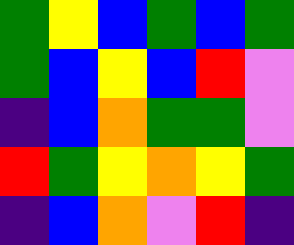[["green", "yellow", "blue", "green", "blue", "green"], ["green", "blue", "yellow", "blue", "red", "violet"], ["indigo", "blue", "orange", "green", "green", "violet"], ["red", "green", "yellow", "orange", "yellow", "green"], ["indigo", "blue", "orange", "violet", "red", "indigo"]]